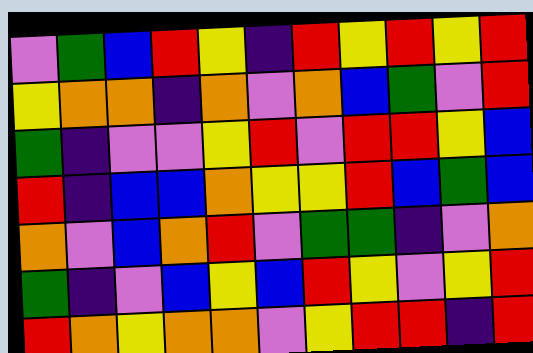[["violet", "green", "blue", "red", "yellow", "indigo", "red", "yellow", "red", "yellow", "red"], ["yellow", "orange", "orange", "indigo", "orange", "violet", "orange", "blue", "green", "violet", "red"], ["green", "indigo", "violet", "violet", "yellow", "red", "violet", "red", "red", "yellow", "blue"], ["red", "indigo", "blue", "blue", "orange", "yellow", "yellow", "red", "blue", "green", "blue"], ["orange", "violet", "blue", "orange", "red", "violet", "green", "green", "indigo", "violet", "orange"], ["green", "indigo", "violet", "blue", "yellow", "blue", "red", "yellow", "violet", "yellow", "red"], ["red", "orange", "yellow", "orange", "orange", "violet", "yellow", "red", "red", "indigo", "red"]]